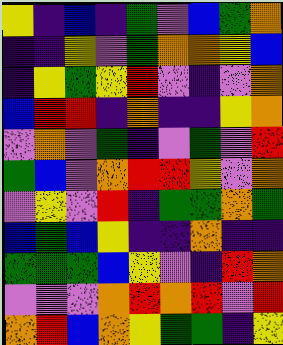[["yellow", "indigo", "blue", "indigo", "green", "violet", "blue", "green", "orange"], ["indigo", "indigo", "yellow", "violet", "green", "orange", "orange", "yellow", "blue"], ["indigo", "yellow", "green", "yellow", "red", "violet", "indigo", "violet", "orange"], ["blue", "red", "red", "indigo", "orange", "indigo", "indigo", "yellow", "orange"], ["violet", "orange", "violet", "green", "indigo", "violet", "green", "violet", "red"], ["green", "blue", "violet", "orange", "red", "red", "yellow", "violet", "orange"], ["violet", "yellow", "violet", "red", "indigo", "green", "green", "orange", "green"], ["blue", "green", "blue", "yellow", "indigo", "indigo", "orange", "indigo", "indigo"], ["green", "green", "green", "blue", "yellow", "violet", "indigo", "red", "orange"], ["violet", "violet", "violet", "orange", "red", "orange", "red", "violet", "red"], ["orange", "red", "blue", "orange", "yellow", "green", "green", "indigo", "yellow"]]